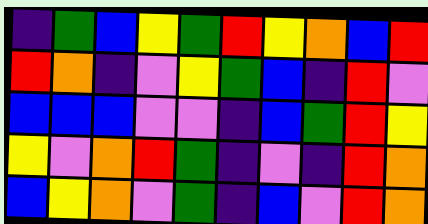[["indigo", "green", "blue", "yellow", "green", "red", "yellow", "orange", "blue", "red"], ["red", "orange", "indigo", "violet", "yellow", "green", "blue", "indigo", "red", "violet"], ["blue", "blue", "blue", "violet", "violet", "indigo", "blue", "green", "red", "yellow"], ["yellow", "violet", "orange", "red", "green", "indigo", "violet", "indigo", "red", "orange"], ["blue", "yellow", "orange", "violet", "green", "indigo", "blue", "violet", "red", "orange"]]